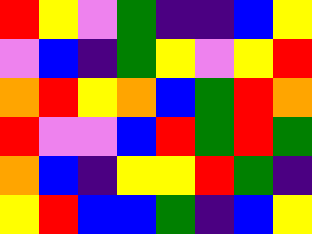[["red", "yellow", "violet", "green", "indigo", "indigo", "blue", "yellow"], ["violet", "blue", "indigo", "green", "yellow", "violet", "yellow", "red"], ["orange", "red", "yellow", "orange", "blue", "green", "red", "orange"], ["red", "violet", "violet", "blue", "red", "green", "red", "green"], ["orange", "blue", "indigo", "yellow", "yellow", "red", "green", "indigo"], ["yellow", "red", "blue", "blue", "green", "indigo", "blue", "yellow"]]